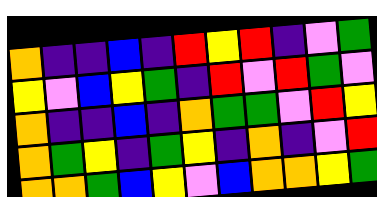[["orange", "indigo", "indigo", "blue", "indigo", "red", "yellow", "red", "indigo", "violet", "green"], ["yellow", "violet", "blue", "yellow", "green", "indigo", "red", "violet", "red", "green", "violet"], ["orange", "indigo", "indigo", "blue", "indigo", "orange", "green", "green", "violet", "red", "yellow"], ["orange", "green", "yellow", "indigo", "green", "yellow", "indigo", "orange", "indigo", "violet", "red"], ["orange", "orange", "green", "blue", "yellow", "violet", "blue", "orange", "orange", "yellow", "green"]]